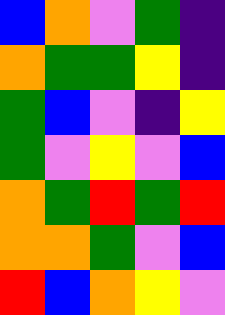[["blue", "orange", "violet", "green", "indigo"], ["orange", "green", "green", "yellow", "indigo"], ["green", "blue", "violet", "indigo", "yellow"], ["green", "violet", "yellow", "violet", "blue"], ["orange", "green", "red", "green", "red"], ["orange", "orange", "green", "violet", "blue"], ["red", "blue", "orange", "yellow", "violet"]]